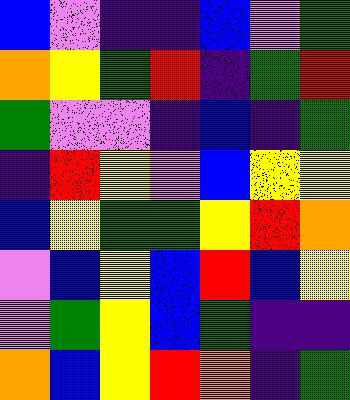[["blue", "violet", "indigo", "indigo", "blue", "violet", "green"], ["orange", "yellow", "green", "red", "indigo", "green", "red"], ["green", "violet", "violet", "indigo", "blue", "indigo", "green"], ["indigo", "red", "yellow", "violet", "blue", "yellow", "yellow"], ["blue", "yellow", "green", "green", "yellow", "red", "orange"], ["violet", "blue", "yellow", "blue", "red", "blue", "yellow"], ["violet", "green", "yellow", "blue", "green", "indigo", "indigo"], ["orange", "blue", "yellow", "red", "orange", "indigo", "green"]]